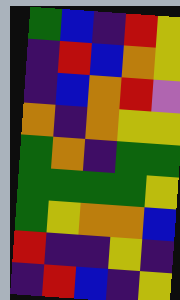[["green", "blue", "indigo", "red", "yellow"], ["indigo", "red", "blue", "orange", "yellow"], ["indigo", "blue", "orange", "red", "violet"], ["orange", "indigo", "orange", "yellow", "yellow"], ["green", "orange", "indigo", "green", "green"], ["green", "green", "green", "green", "yellow"], ["green", "yellow", "orange", "orange", "blue"], ["red", "indigo", "indigo", "yellow", "indigo"], ["indigo", "red", "blue", "indigo", "yellow"]]